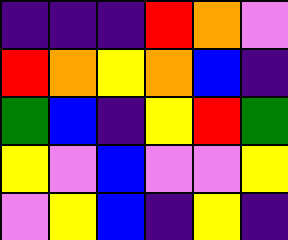[["indigo", "indigo", "indigo", "red", "orange", "violet"], ["red", "orange", "yellow", "orange", "blue", "indigo"], ["green", "blue", "indigo", "yellow", "red", "green"], ["yellow", "violet", "blue", "violet", "violet", "yellow"], ["violet", "yellow", "blue", "indigo", "yellow", "indigo"]]